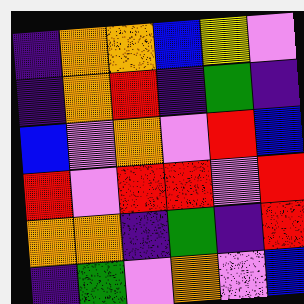[["indigo", "orange", "orange", "blue", "yellow", "violet"], ["indigo", "orange", "red", "indigo", "green", "indigo"], ["blue", "violet", "orange", "violet", "red", "blue"], ["red", "violet", "red", "red", "violet", "red"], ["orange", "orange", "indigo", "green", "indigo", "red"], ["indigo", "green", "violet", "orange", "violet", "blue"]]